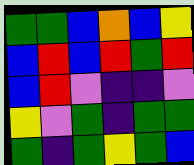[["green", "green", "blue", "orange", "blue", "yellow"], ["blue", "red", "blue", "red", "green", "red"], ["blue", "red", "violet", "indigo", "indigo", "violet"], ["yellow", "violet", "green", "indigo", "green", "green"], ["green", "indigo", "green", "yellow", "green", "blue"]]